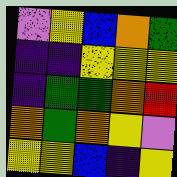[["violet", "yellow", "blue", "orange", "green"], ["indigo", "indigo", "yellow", "yellow", "yellow"], ["indigo", "green", "green", "orange", "red"], ["orange", "green", "orange", "yellow", "violet"], ["yellow", "yellow", "blue", "indigo", "yellow"]]